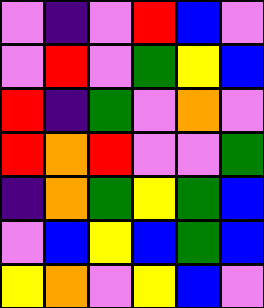[["violet", "indigo", "violet", "red", "blue", "violet"], ["violet", "red", "violet", "green", "yellow", "blue"], ["red", "indigo", "green", "violet", "orange", "violet"], ["red", "orange", "red", "violet", "violet", "green"], ["indigo", "orange", "green", "yellow", "green", "blue"], ["violet", "blue", "yellow", "blue", "green", "blue"], ["yellow", "orange", "violet", "yellow", "blue", "violet"]]